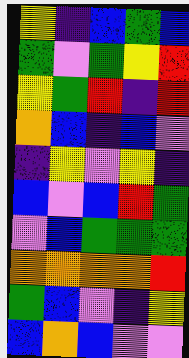[["yellow", "indigo", "blue", "green", "blue"], ["green", "violet", "green", "yellow", "red"], ["yellow", "green", "red", "indigo", "red"], ["orange", "blue", "indigo", "blue", "violet"], ["indigo", "yellow", "violet", "yellow", "indigo"], ["blue", "violet", "blue", "red", "green"], ["violet", "blue", "green", "green", "green"], ["orange", "orange", "orange", "orange", "red"], ["green", "blue", "violet", "indigo", "yellow"], ["blue", "orange", "blue", "violet", "violet"]]